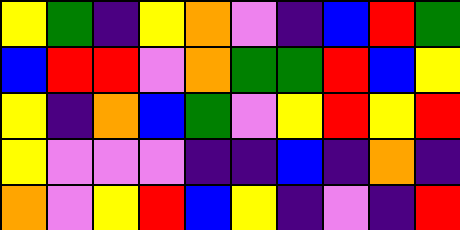[["yellow", "green", "indigo", "yellow", "orange", "violet", "indigo", "blue", "red", "green"], ["blue", "red", "red", "violet", "orange", "green", "green", "red", "blue", "yellow"], ["yellow", "indigo", "orange", "blue", "green", "violet", "yellow", "red", "yellow", "red"], ["yellow", "violet", "violet", "violet", "indigo", "indigo", "blue", "indigo", "orange", "indigo"], ["orange", "violet", "yellow", "red", "blue", "yellow", "indigo", "violet", "indigo", "red"]]